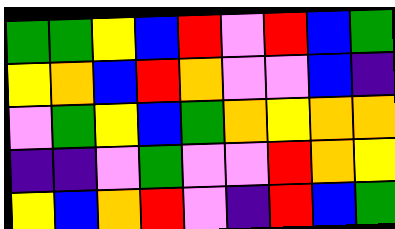[["green", "green", "yellow", "blue", "red", "violet", "red", "blue", "green"], ["yellow", "orange", "blue", "red", "orange", "violet", "violet", "blue", "indigo"], ["violet", "green", "yellow", "blue", "green", "orange", "yellow", "orange", "orange"], ["indigo", "indigo", "violet", "green", "violet", "violet", "red", "orange", "yellow"], ["yellow", "blue", "orange", "red", "violet", "indigo", "red", "blue", "green"]]